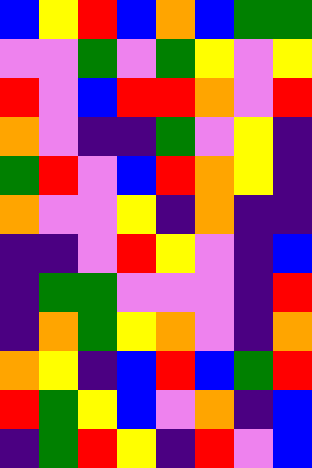[["blue", "yellow", "red", "blue", "orange", "blue", "green", "green"], ["violet", "violet", "green", "violet", "green", "yellow", "violet", "yellow"], ["red", "violet", "blue", "red", "red", "orange", "violet", "red"], ["orange", "violet", "indigo", "indigo", "green", "violet", "yellow", "indigo"], ["green", "red", "violet", "blue", "red", "orange", "yellow", "indigo"], ["orange", "violet", "violet", "yellow", "indigo", "orange", "indigo", "indigo"], ["indigo", "indigo", "violet", "red", "yellow", "violet", "indigo", "blue"], ["indigo", "green", "green", "violet", "violet", "violet", "indigo", "red"], ["indigo", "orange", "green", "yellow", "orange", "violet", "indigo", "orange"], ["orange", "yellow", "indigo", "blue", "red", "blue", "green", "red"], ["red", "green", "yellow", "blue", "violet", "orange", "indigo", "blue"], ["indigo", "green", "red", "yellow", "indigo", "red", "violet", "blue"]]